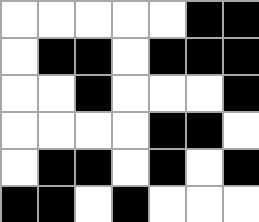[["white", "white", "white", "white", "white", "black", "black"], ["white", "black", "black", "white", "black", "black", "black"], ["white", "white", "black", "white", "white", "white", "black"], ["white", "white", "white", "white", "black", "black", "white"], ["white", "black", "black", "white", "black", "white", "black"], ["black", "black", "white", "black", "white", "white", "white"]]